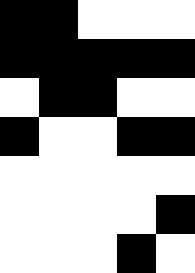[["black", "black", "white", "white", "white"], ["black", "black", "black", "black", "black"], ["white", "black", "black", "white", "white"], ["black", "white", "white", "black", "black"], ["white", "white", "white", "white", "white"], ["white", "white", "white", "white", "black"], ["white", "white", "white", "black", "white"]]